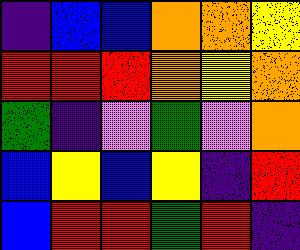[["indigo", "blue", "blue", "orange", "orange", "yellow"], ["red", "red", "red", "orange", "yellow", "orange"], ["green", "indigo", "violet", "green", "violet", "orange"], ["blue", "yellow", "blue", "yellow", "indigo", "red"], ["blue", "red", "red", "green", "red", "indigo"]]